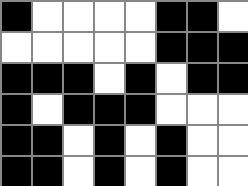[["black", "white", "white", "white", "white", "black", "black", "white"], ["white", "white", "white", "white", "white", "black", "black", "black"], ["black", "black", "black", "white", "black", "white", "black", "black"], ["black", "white", "black", "black", "black", "white", "white", "white"], ["black", "black", "white", "black", "white", "black", "white", "white"], ["black", "black", "white", "black", "white", "black", "white", "white"]]